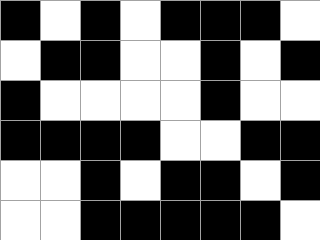[["black", "white", "black", "white", "black", "black", "black", "white"], ["white", "black", "black", "white", "white", "black", "white", "black"], ["black", "white", "white", "white", "white", "black", "white", "white"], ["black", "black", "black", "black", "white", "white", "black", "black"], ["white", "white", "black", "white", "black", "black", "white", "black"], ["white", "white", "black", "black", "black", "black", "black", "white"]]